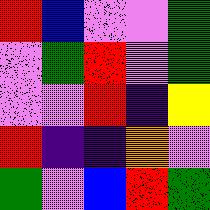[["red", "blue", "violet", "violet", "green"], ["violet", "green", "red", "violet", "green"], ["violet", "violet", "red", "indigo", "yellow"], ["red", "indigo", "indigo", "orange", "violet"], ["green", "violet", "blue", "red", "green"]]